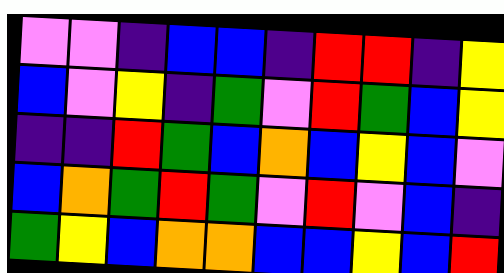[["violet", "violet", "indigo", "blue", "blue", "indigo", "red", "red", "indigo", "yellow"], ["blue", "violet", "yellow", "indigo", "green", "violet", "red", "green", "blue", "yellow"], ["indigo", "indigo", "red", "green", "blue", "orange", "blue", "yellow", "blue", "violet"], ["blue", "orange", "green", "red", "green", "violet", "red", "violet", "blue", "indigo"], ["green", "yellow", "blue", "orange", "orange", "blue", "blue", "yellow", "blue", "red"]]